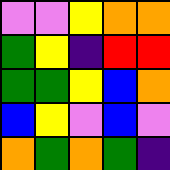[["violet", "violet", "yellow", "orange", "orange"], ["green", "yellow", "indigo", "red", "red"], ["green", "green", "yellow", "blue", "orange"], ["blue", "yellow", "violet", "blue", "violet"], ["orange", "green", "orange", "green", "indigo"]]